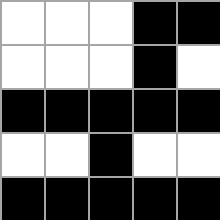[["white", "white", "white", "black", "black"], ["white", "white", "white", "black", "white"], ["black", "black", "black", "black", "black"], ["white", "white", "black", "white", "white"], ["black", "black", "black", "black", "black"]]